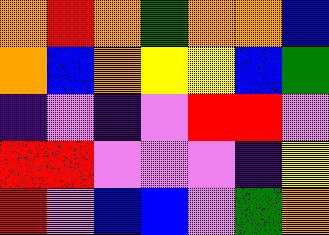[["orange", "red", "orange", "green", "orange", "orange", "blue"], ["orange", "blue", "orange", "yellow", "yellow", "blue", "green"], ["indigo", "violet", "indigo", "violet", "red", "red", "violet"], ["red", "red", "violet", "violet", "violet", "indigo", "yellow"], ["red", "violet", "blue", "blue", "violet", "green", "orange"]]